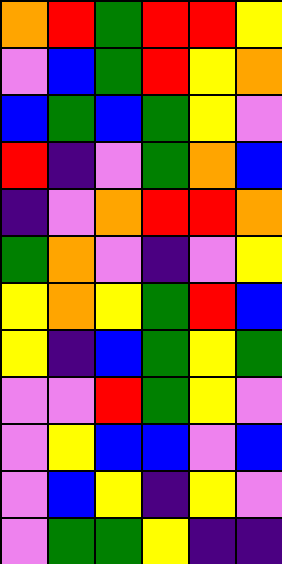[["orange", "red", "green", "red", "red", "yellow"], ["violet", "blue", "green", "red", "yellow", "orange"], ["blue", "green", "blue", "green", "yellow", "violet"], ["red", "indigo", "violet", "green", "orange", "blue"], ["indigo", "violet", "orange", "red", "red", "orange"], ["green", "orange", "violet", "indigo", "violet", "yellow"], ["yellow", "orange", "yellow", "green", "red", "blue"], ["yellow", "indigo", "blue", "green", "yellow", "green"], ["violet", "violet", "red", "green", "yellow", "violet"], ["violet", "yellow", "blue", "blue", "violet", "blue"], ["violet", "blue", "yellow", "indigo", "yellow", "violet"], ["violet", "green", "green", "yellow", "indigo", "indigo"]]